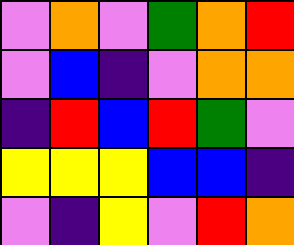[["violet", "orange", "violet", "green", "orange", "red"], ["violet", "blue", "indigo", "violet", "orange", "orange"], ["indigo", "red", "blue", "red", "green", "violet"], ["yellow", "yellow", "yellow", "blue", "blue", "indigo"], ["violet", "indigo", "yellow", "violet", "red", "orange"]]